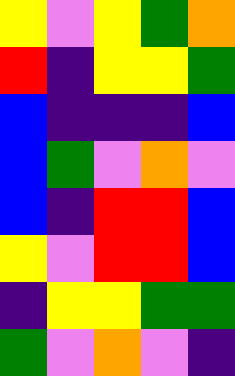[["yellow", "violet", "yellow", "green", "orange"], ["red", "indigo", "yellow", "yellow", "green"], ["blue", "indigo", "indigo", "indigo", "blue"], ["blue", "green", "violet", "orange", "violet"], ["blue", "indigo", "red", "red", "blue"], ["yellow", "violet", "red", "red", "blue"], ["indigo", "yellow", "yellow", "green", "green"], ["green", "violet", "orange", "violet", "indigo"]]